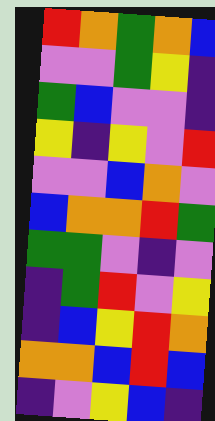[["red", "orange", "green", "orange", "blue"], ["violet", "violet", "green", "yellow", "indigo"], ["green", "blue", "violet", "violet", "indigo"], ["yellow", "indigo", "yellow", "violet", "red"], ["violet", "violet", "blue", "orange", "violet"], ["blue", "orange", "orange", "red", "green"], ["green", "green", "violet", "indigo", "violet"], ["indigo", "green", "red", "violet", "yellow"], ["indigo", "blue", "yellow", "red", "orange"], ["orange", "orange", "blue", "red", "blue"], ["indigo", "violet", "yellow", "blue", "indigo"]]